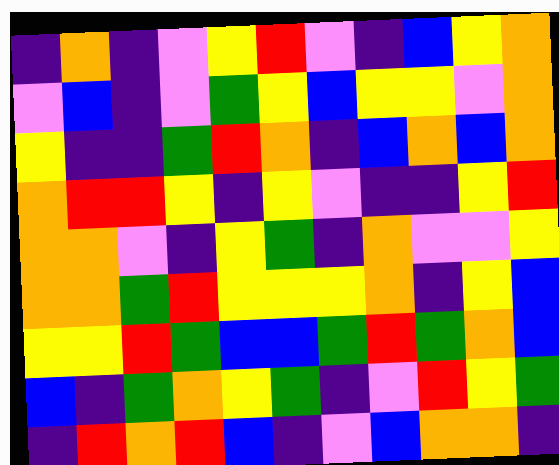[["indigo", "orange", "indigo", "violet", "yellow", "red", "violet", "indigo", "blue", "yellow", "orange"], ["violet", "blue", "indigo", "violet", "green", "yellow", "blue", "yellow", "yellow", "violet", "orange"], ["yellow", "indigo", "indigo", "green", "red", "orange", "indigo", "blue", "orange", "blue", "orange"], ["orange", "red", "red", "yellow", "indigo", "yellow", "violet", "indigo", "indigo", "yellow", "red"], ["orange", "orange", "violet", "indigo", "yellow", "green", "indigo", "orange", "violet", "violet", "yellow"], ["orange", "orange", "green", "red", "yellow", "yellow", "yellow", "orange", "indigo", "yellow", "blue"], ["yellow", "yellow", "red", "green", "blue", "blue", "green", "red", "green", "orange", "blue"], ["blue", "indigo", "green", "orange", "yellow", "green", "indigo", "violet", "red", "yellow", "green"], ["indigo", "red", "orange", "red", "blue", "indigo", "violet", "blue", "orange", "orange", "indigo"]]